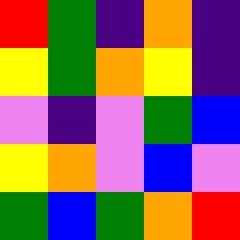[["red", "green", "indigo", "orange", "indigo"], ["yellow", "green", "orange", "yellow", "indigo"], ["violet", "indigo", "violet", "green", "blue"], ["yellow", "orange", "violet", "blue", "violet"], ["green", "blue", "green", "orange", "red"]]